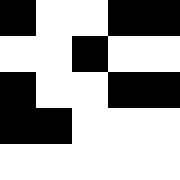[["black", "white", "white", "black", "black"], ["white", "white", "black", "white", "white"], ["black", "white", "white", "black", "black"], ["black", "black", "white", "white", "white"], ["white", "white", "white", "white", "white"]]